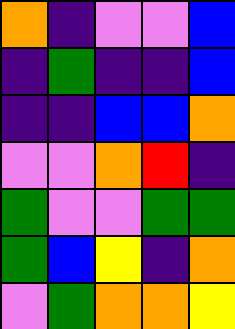[["orange", "indigo", "violet", "violet", "blue"], ["indigo", "green", "indigo", "indigo", "blue"], ["indigo", "indigo", "blue", "blue", "orange"], ["violet", "violet", "orange", "red", "indigo"], ["green", "violet", "violet", "green", "green"], ["green", "blue", "yellow", "indigo", "orange"], ["violet", "green", "orange", "orange", "yellow"]]